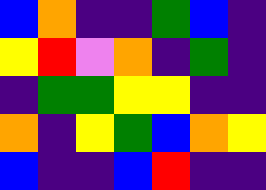[["blue", "orange", "indigo", "indigo", "green", "blue", "indigo"], ["yellow", "red", "violet", "orange", "indigo", "green", "indigo"], ["indigo", "green", "green", "yellow", "yellow", "indigo", "indigo"], ["orange", "indigo", "yellow", "green", "blue", "orange", "yellow"], ["blue", "indigo", "indigo", "blue", "red", "indigo", "indigo"]]